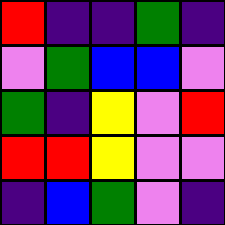[["red", "indigo", "indigo", "green", "indigo"], ["violet", "green", "blue", "blue", "violet"], ["green", "indigo", "yellow", "violet", "red"], ["red", "red", "yellow", "violet", "violet"], ["indigo", "blue", "green", "violet", "indigo"]]